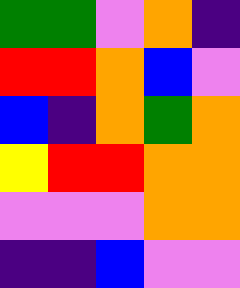[["green", "green", "violet", "orange", "indigo"], ["red", "red", "orange", "blue", "violet"], ["blue", "indigo", "orange", "green", "orange"], ["yellow", "red", "red", "orange", "orange"], ["violet", "violet", "violet", "orange", "orange"], ["indigo", "indigo", "blue", "violet", "violet"]]